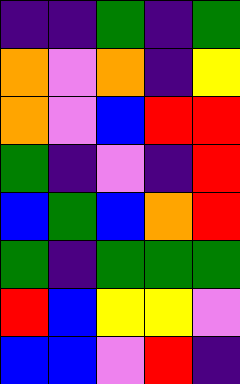[["indigo", "indigo", "green", "indigo", "green"], ["orange", "violet", "orange", "indigo", "yellow"], ["orange", "violet", "blue", "red", "red"], ["green", "indigo", "violet", "indigo", "red"], ["blue", "green", "blue", "orange", "red"], ["green", "indigo", "green", "green", "green"], ["red", "blue", "yellow", "yellow", "violet"], ["blue", "blue", "violet", "red", "indigo"]]